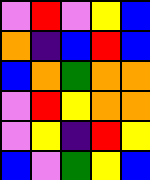[["violet", "red", "violet", "yellow", "blue"], ["orange", "indigo", "blue", "red", "blue"], ["blue", "orange", "green", "orange", "orange"], ["violet", "red", "yellow", "orange", "orange"], ["violet", "yellow", "indigo", "red", "yellow"], ["blue", "violet", "green", "yellow", "blue"]]